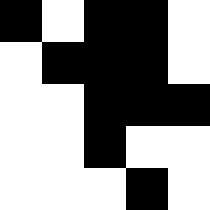[["black", "white", "black", "black", "white"], ["white", "black", "black", "black", "white"], ["white", "white", "black", "black", "black"], ["white", "white", "black", "white", "white"], ["white", "white", "white", "black", "white"]]